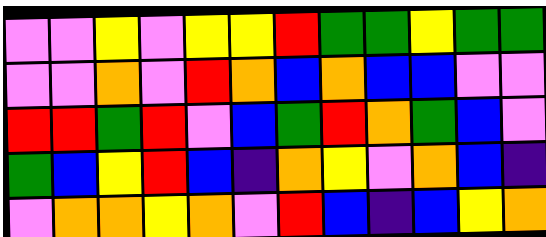[["violet", "violet", "yellow", "violet", "yellow", "yellow", "red", "green", "green", "yellow", "green", "green"], ["violet", "violet", "orange", "violet", "red", "orange", "blue", "orange", "blue", "blue", "violet", "violet"], ["red", "red", "green", "red", "violet", "blue", "green", "red", "orange", "green", "blue", "violet"], ["green", "blue", "yellow", "red", "blue", "indigo", "orange", "yellow", "violet", "orange", "blue", "indigo"], ["violet", "orange", "orange", "yellow", "orange", "violet", "red", "blue", "indigo", "blue", "yellow", "orange"]]